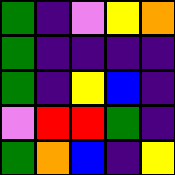[["green", "indigo", "violet", "yellow", "orange"], ["green", "indigo", "indigo", "indigo", "indigo"], ["green", "indigo", "yellow", "blue", "indigo"], ["violet", "red", "red", "green", "indigo"], ["green", "orange", "blue", "indigo", "yellow"]]